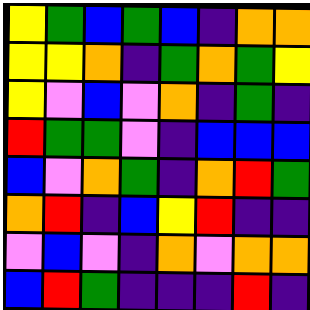[["yellow", "green", "blue", "green", "blue", "indigo", "orange", "orange"], ["yellow", "yellow", "orange", "indigo", "green", "orange", "green", "yellow"], ["yellow", "violet", "blue", "violet", "orange", "indigo", "green", "indigo"], ["red", "green", "green", "violet", "indigo", "blue", "blue", "blue"], ["blue", "violet", "orange", "green", "indigo", "orange", "red", "green"], ["orange", "red", "indigo", "blue", "yellow", "red", "indigo", "indigo"], ["violet", "blue", "violet", "indigo", "orange", "violet", "orange", "orange"], ["blue", "red", "green", "indigo", "indigo", "indigo", "red", "indigo"]]